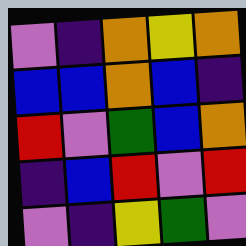[["violet", "indigo", "orange", "yellow", "orange"], ["blue", "blue", "orange", "blue", "indigo"], ["red", "violet", "green", "blue", "orange"], ["indigo", "blue", "red", "violet", "red"], ["violet", "indigo", "yellow", "green", "violet"]]